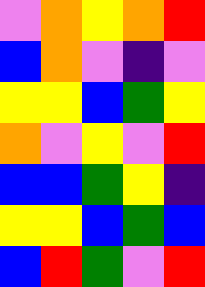[["violet", "orange", "yellow", "orange", "red"], ["blue", "orange", "violet", "indigo", "violet"], ["yellow", "yellow", "blue", "green", "yellow"], ["orange", "violet", "yellow", "violet", "red"], ["blue", "blue", "green", "yellow", "indigo"], ["yellow", "yellow", "blue", "green", "blue"], ["blue", "red", "green", "violet", "red"]]